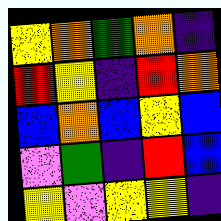[["yellow", "orange", "green", "orange", "indigo"], ["red", "yellow", "indigo", "red", "orange"], ["blue", "orange", "blue", "yellow", "blue"], ["violet", "green", "indigo", "red", "blue"], ["yellow", "violet", "yellow", "yellow", "indigo"]]